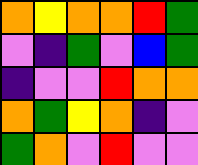[["orange", "yellow", "orange", "orange", "red", "green"], ["violet", "indigo", "green", "violet", "blue", "green"], ["indigo", "violet", "violet", "red", "orange", "orange"], ["orange", "green", "yellow", "orange", "indigo", "violet"], ["green", "orange", "violet", "red", "violet", "violet"]]